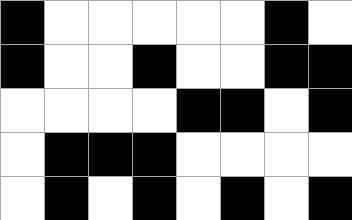[["black", "white", "white", "white", "white", "white", "black", "white"], ["black", "white", "white", "black", "white", "white", "black", "black"], ["white", "white", "white", "white", "black", "black", "white", "black"], ["white", "black", "black", "black", "white", "white", "white", "white"], ["white", "black", "white", "black", "white", "black", "white", "black"]]